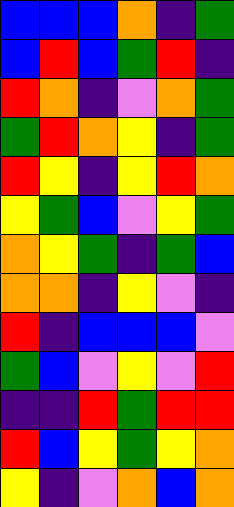[["blue", "blue", "blue", "orange", "indigo", "green"], ["blue", "red", "blue", "green", "red", "indigo"], ["red", "orange", "indigo", "violet", "orange", "green"], ["green", "red", "orange", "yellow", "indigo", "green"], ["red", "yellow", "indigo", "yellow", "red", "orange"], ["yellow", "green", "blue", "violet", "yellow", "green"], ["orange", "yellow", "green", "indigo", "green", "blue"], ["orange", "orange", "indigo", "yellow", "violet", "indigo"], ["red", "indigo", "blue", "blue", "blue", "violet"], ["green", "blue", "violet", "yellow", "violet", "red"], ["indigo", "indigo", "red", "green", "red", "red"], ["red", "blue", "yellow", "green", "yellow", "orange"], ["yellow", "indigo", "violet", "orange", "blue", "orange"]]